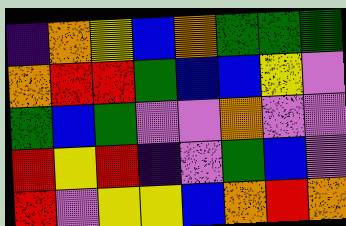[["indigo", "orange", "yellow", "blue", "orange", "green", "green", "green"], ["orange", "red", "red", "green", "blue", "blue", "yellow", "violet"], ["green", "blue", "green", "violet", "violet", "orange", "violet", "violet"], ["red", "yellow", "red", "indigo", "violet", "green", "blue", "violet"], ["red", "violet", "yellow", "yellow", "blue", "orange", "red", "orange"]]